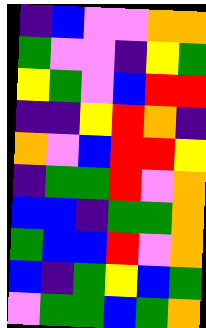[["indigo", "blue", "violet", "violet", "orange", "orange"], ["green", "violet", "violet", "indigo", "yellow", "green"], ["yellow", "green", "violet", "blue", "red", "red"], ["indigo", "indigo", "yellow", "red", "orange", "indigo"], ["orange", "violet", "blue", "red", "red", "yellow"], ["indigo", "green", "green", "red", "violet", "orange"], ["blue", "blue", "indigo", "green", "green", "orange"], ["green", "blue", "blue", "red", "violet", "orange"], ["blue", "indigo", "green", "yellow", "blue", "green"], ["violet", "green", "green", "blue", "green", "orange"]]